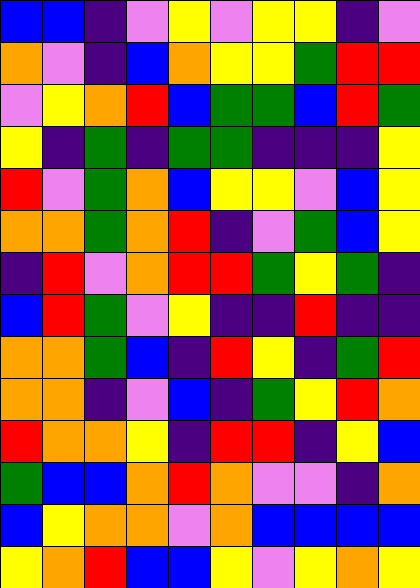[["blue", "blue", "indigo", "violet", "yellow", "violet", "yellow", "yellow", "indigo", "violet"], ["orange", "violet", "indigo", "blue", "orange", "yellow", "yellow", "green", "red", "red"], ["violet", "yellow", "orange", "red", "blue", "green", "green", "blue", "red", "green"], ["yellow", "indigo", "green", "indigo", "green", "green", "indigo", "indigo", "indigo", "yellow"], ["red", "violet", "green", "orange", "blue", "yellow", "yellow", "violet", "blue", "yellow"], ["orange", "orange", "green", "orange", "red", "indigo", "violet", "green", "blue", "yellow"], ["indigo", "red", "violet", "orange", "red", "red", "green", "yellow", "green", "indigo"], ["blue", "red", "green", "violet", "yellow", "indigo", "indigo", "red", "indigo", "indigo"], ["orange", "orange", "green", "blue", "indigo", "red", "yellow", "indigo", "green", "red"], ["orange", "orange", "indigo", "violet", "blue", "indigo", "green", "yellow", "red", "orange"], ["red", "orange", "orange", "yellow", "indigo", "red", "red", "indigo", "yellow", "blue"], ["green", "blue", "blue", "orange", "red", "orange", "violet", "violet", "indigo", "orange"], ["blue", "yellow", "orange", "orange", "violet", "orange", "blue", "blue", "blue", "blue"], ["yellow", "orange", "red", "blue", "blue", "yellow", "violet", "yellow", "orange", "yellow"]]